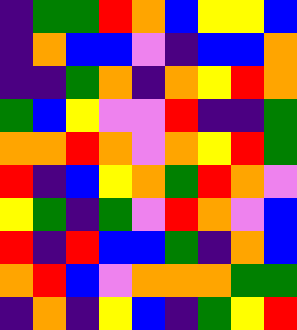[["indigo", "green", "green", "red", "orange", "blue", "yellow", "yellow", "blue"], ["indigo", "orange", "blue", "blue", "violet", "indigo", "blue", "blue", "orange"], ["indigo", "indigo", "green", "orange", "indigo", "orange", "yellow", "red", "orange"], ["green", "blue", "yellow", "violet", "violet", "red", "indigo", "indigo", "green"], ["orange", "orange", "red", "orange", "violet", "orange", "yellow", "red", "green"], ["red", "indigo", "blue", "yellow", "orange", "green", "red", "orange", "violet"], ["yellow", "green", "indigo", "green", "violet", "red", "orange", "violet", "blue"], ["red", "indigo", "red", "blue", "blue", "green", "indigo", "orange", "blue"], ["orange", "red", "blue", "violet", "orange", "orange", "orange", "green", "green"], ["indigo", "orange", "indigo", "yellow", "blue", "indigo", "green", "yellow", "red"]]